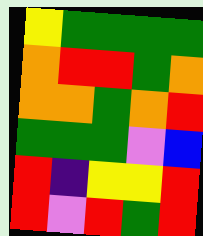[["yellow", "green", "green", "green", "green"], ["orange", "red", "red", "green", "orange"], ["orange", "orange", "green", "orange", "red"], ["green", "green", "green", "violet", "blue"], ["red", "indigo", "yellow", "yellow", "red"], ["red", "violet", "red", "green", "red"]]